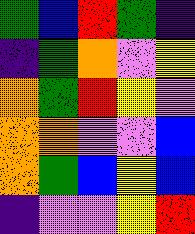[["green", "blue", "red", "green", "indigo"], ["indigo", "green", "orange", "violet", "yellow"], ["orange", "green", "red", "yellow", "violet"], ["orange", "orange", "violet", "violet", "blue"], ["orange", "green", "blue", "yellow", "blue"], ["indigo", "violet", "violet", "yellow", "red"]]